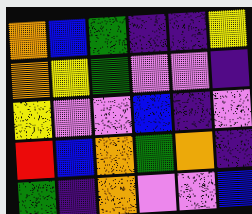[["orange", "blue", "green", "indigo", "indigo", "yellow"], ["orange", "yellow", "green", "violet", "violet", "indigo"], ["yellow", "violet", "violet", "blue", "indigo", "violet"], ["red", "blue", "orange", "green", "orange", "indigo"], ["green", "indigo", "orange", "violet", "violet", "blue"]]